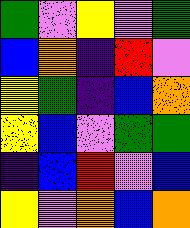[["green", "violet", "yellow", "violet", "green"], ["blue", "orange", "indigo", "red", "violet"], ["yellow", "green", "indigo", "blue", "orange"], ["yellow", "blue", "violet", "green", "green"], ["indigo", "blue", "red", "violet", "blue"], ["yellow", "violet", "orange", "blue", "orange"]]